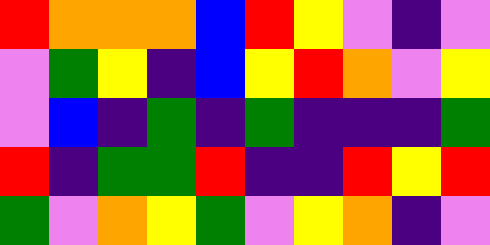[["red", "orange", "orange", "orange", "blue", "red", "yellow", "violet", "indigo", "violet"], ["violet", "green", "yellow", "indigo", "blue", "yellow", "red", "orange", "violet", "yellow"], ["violet", "blue", "indigo", "green", "indigo", "green", "indigo", "indigo", "indigo", "green"], ["red", "indigo", "green", "green", "red", "indigo", "indigo", "red", "yellow", "red"], ["green", "violet", "orange", "yellow", "green", "violet", "yellow", "orange", "indigo", "violet"]]